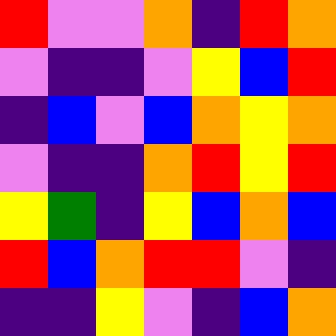[["red", "violet", "violet", "orange", "indigo", "red", "orange"], ["violet", "indigo", "indigo", "violet", "yellow", "blue", "red"], ["indigo", "blue", "violet", "blue", "orange", "yellow", "orange"], ["violet", "indigo", "indigo", "orange", "red", "yellow", "red"], ["yellow", "green", "indigo", "yellow", "blue", "orange", "blue"], ["red", "blue", "orange", "red", "red", "violet", "indigo"], ["indigo", "indigo", "yellow", "violet", "indigo", "blue", "orange"]]